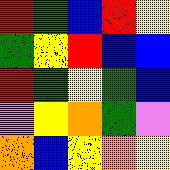[["red", "green", "blue", "red", "yellow"], ["green", "yellow", "red", "blue", "blue"], ["red", "green", "yellow", "green", "blue"], ["violet", "yellow", "orange", "green", "violet"], ["orange", "blue", "yellow", "orange", "yellow"]]